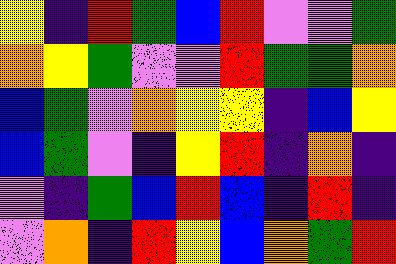[["yellow", "indigo", "red", "green", "blue", "red", "violet", "violet", "green"], ["orange", "yellow", "green", "violet", "violet", "red", "green", "green", "orange"], ["blue", "green", "violet", "orange", "yellow", "yellow", "indigo", "blue", "yellow"], ["blue", "green", "violet", "indigo", "yellow", "red", "indigo", "orange", "indigo"], ["violet", "indigo", "green", "blue", "red", "blue", "indigo", "red", "indigo"], ["violet", "orange", "indigo", "red", "yellow", "blue", "orange", "green", "red"]]